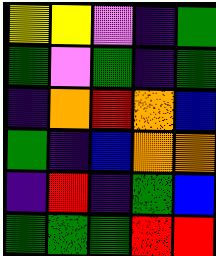[["yellow", "yellow", "violet", "indigo", "green"], ["green", "violet", "green", "indigo", "green"], ["indigo", "orange", "red", "orange", "blue"], ["green", "indigo", "blue", "orange", "orange"], ["indigo", "red", "indigo", "green", "blue"], ["green", "green", "green", "red", "red"]]